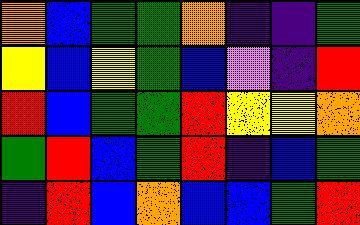[["orange", "blue", "green", "green", "orange", "indigo", "indigo", "green"], ["yellow", "blue", "yellow", "green", "blue", "violet", "indigo", "red"], ["red", "blue", "green", "green", "red", "yellow", "yellow", "orange"], ["green", "red", "blue", "green", "red", "indigo", "blue", "green"], ["indigo", "red", "blue", "orange", "blue", "blue", "green", "red"]]